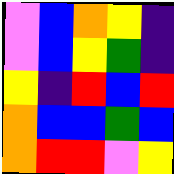[["violet", "blue", "orange", "yellow", "indigo"], ["violet", "blue", "yellow", "green", "indigo"], ["yellow", "indigo", "red", "blue", "red"], ["orange", "blue", "blue", "green", "blue"], ["orange", "red", "red", "violet", "yellow"]]